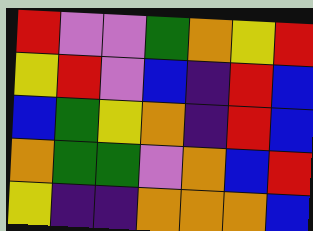[["red", "violet", "violet", "green", "orange", "yellow", "red"], ["yellow", "red", "violet", "blue", "indigo", "red", "blue"], ["blue", "green", "yellow", "orange", "indigo", "red", "blue"], ["orange", "green", "green", "violet", "orange", "blue", "red"], ["yellow", "indigo", "indigo", "orange", "orange", "orange", "blue"]]